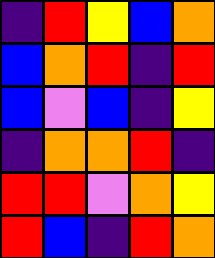[["indigo", "red", "yellow", "blue", "orange"], ["blue", "orange", "red", "indigo", "red"], ["blue", "violet", "blue", "indigo", "yellow"], ["indigo", "orange", "orange", "red", "indigo"], ["red", "red", "violet", "orange", "yellow"], ["red", "blue", "indigo", "red", "orange"]]